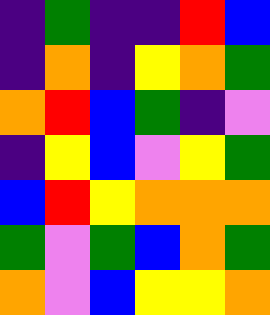[["indigo", "green", "indigo", "indigo", "red", "blue"], ["indigo", "orange", "indigo", "yellow", "orange", "green"], ["orange", "red", "blue", "green", "indigo", "violet"], ["indigo", "yellow", "blue", "violet", "yellow", "green"], ["blue", "red", "yellow", "orange", "orange", "orange"], ["green", "violet", "green", "blue", "orange", "green"], ["orange", "violet", "blue", "yellow", "yellow", "orange"]]